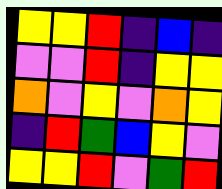[["yellow", "yellow", "red", "indigo", "blue", "indigo"], ["violet", "violet", "red", "indigo", "yellow", "yellow"], ["orange", "violet", "yellow", "violet", "orange", "yellow"], ["indigo", "red", "green", "blue", "yellow", "violet"], ["yellow", "yellow", "red", "violet", "green", "red"]]